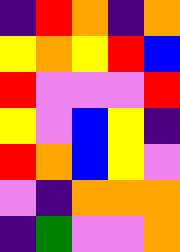[["indigo", "red", "orange", "indigo", "orange"], ["yellow", "orange", "yellow", "red", "blue"], ["red", "violet", "violet", "violet", "red"], ["yellow", "violet", "blue", "yellow", "indigo"], ["red", "orange", "blue", "yellow", "violet"], ["violet", "indigo", "orange", "orange", "orange"], ["indigo", "green", "violet", "violet", "orange"]]